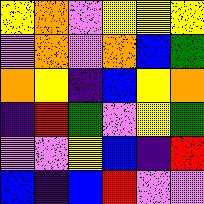[["yellow", "orange", "violet", "yellow", "yellow", "yellow"], ["violet", "orange", "violet", "orange", "blue", "green"], ["orange", "yellow", "indigo", "blue", "yellow", "orange"], ["indigo", "red", "green", "violet", "yellow", "green"], ["violet", "violet", "yellow", "blue", "indigo", "red"], ["blue", "indigo", "blue", "red", "violet", "violet"]]